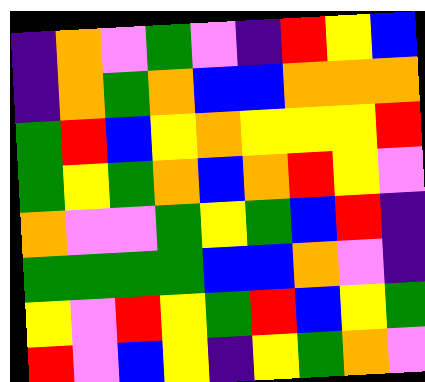[["indigo", "orange", "violet", "green", "violet", "indigo", "red", "yellow", "blue"], ["indigo", "orange", "green", "orange", "blue", "blue", "orange", "orange", "orange"], ["green", "red", "blue", "yellow", "orange", "yellow", "yellow", "yellow", "red"], ["green", "yellow", "green", "orange", "blue", "orange", "red", "yellow", "violet"], ["orange", "violet", "violet", "green", "yellow", "green", "blue", "red", "indigo"], ["green", "green", "green", "green", "blue", "blue", "orange", "violet", "indigo"], ["yellow", "violet", "red", "yellow", "green", "red", "blue", "yellow", "green"], ["red", "violet", "blue", "yellow", "indigo", "yellow", "green", "orange", "violet"]]